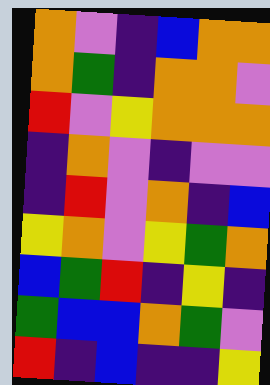[["orange", "violet", "indigo", "blue", "orange", "orange"], ["orange", "green", "indigo", "orange", "orange", "violet"], ["red", "violet", "yellow", "orange", "orange", "orange"], ["indigo", "orange", "violet", "indigo", "violet", "violet"], ["indigo", "red", "violet", "orange", "indigo", "blue"], ["yellow", "orange", "violet", "yellow", "green", "orange"], ["blue", "green", "red", "indigo", "yellow", "indigo"], ["green", "blue", "blue", "orange", "green", "violet"], ["red", "indigo", "blue", "indigo", "indigo", "yellow"]]